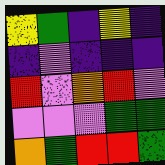[["yellow", "green", "indigo", "yellow", "indigo"], ["indigo", "violet", "indigo", "indigo", "indigo"], ["red", "violet", "orange", "red", "violet"], ["violet", "violet", "violet", "green", "green"], ["orange", "green", "red", "red", "green"]]